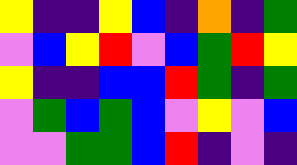[["yellow", "indigo", "indigo", "yellow", "blue", "indigo", "orange", "indigo", "green"], ["violet", "blue", "yellow", "red", "violet", "blue", "green", "red", "yellow"], ["yellow", "indigo", "indigo", "blue", "blue", "red", "green", "indigo", "green"], ["violet", "green", "blue", "green", "blue", "violet", "yellow", "violet", "blue"], ["violet", "violet", "green", "green", "blue", "red", "indigo", "violet", "indigo"]]